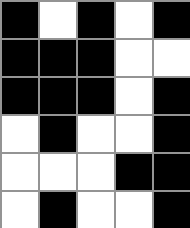[["black", "white", "black", "white", "black"], ["black", "black", "black", "white", "white"], ["black", "black", "black", "white", "black"], ["white", "black", "white", "white", "black"], ["white", "white", "white", "black", "black"], ["white", "black", "white", "white", "black"]]